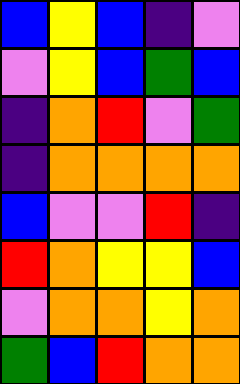[["blue", "yellow", "blue", "indigo", "violet"], ["violet", "yellow", "blue", "green", "blue"], ["indigo", "orange", "red", "violet", "green"], ["indigo", "orange", "orange", "orange", "orange"], ["blue", "violet", "violet", "red", "indigo"], ["red", "orange", "yellow", "yellow", "blue"], ["violet", "orange", "orange", "yellow", "orange"], ["green", "blue", "red", "orange", "orange"]]